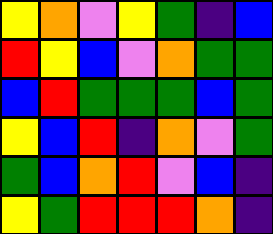[["yellow", "orange", "violet", "yellow", "green", "indigo", "blue"], ["red", "yellow", "blue", "violet", "orange", "green", "green"], ["blue", "red", "green", "green", "green", "blue", "green"], ["yellow", "blue", "red", "indigo", "orange", "violet", "green"], ["green", "blue", "orange", "red", "violet", "blue", "indigo"], ["yellow", "green", "red", "red", "red", "orange", "indigo"]]